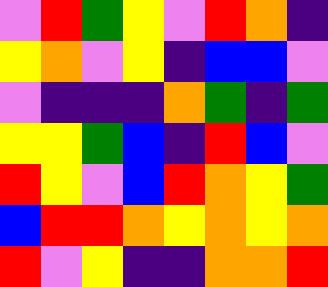[["violet", "red", "green", "yellow", "violet", "red", "orange", "indigo"], ["yellow", "orange", "violet", "yellow", "indigo", "blue", "blue", "violet"], ["violet", "indigo", "indigo", "indigo", "orange", "green", "indigo", "green"], ["yellow", "yellow", "green", "blue", "indigo", "red", "blue", "violet"], ["red", "yellow", "violet", "blue", "red", "orange", "yellow", "green"], ["blue", "red", "red", "orange", "yellow", "orange", "yellow", "orange"], ["red", "violet", "yellow", "indigo", "indigo", "orange", "orange", "red"]]